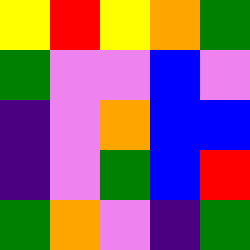[["yellow", "red", "yellow", "orange", "green"], ["green", "violet", "violet", "blue", "violet"], ["indigo", "violet", "orange", "blue", "blue"], ["indigo", "violet", "green", "blue", "red"], ["green", "orange", "violet", "indigo", "green"]]